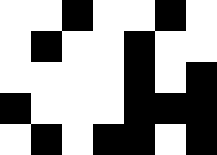[["white", "white", "black", "white", "white", "black", "white"], ["white", "black", "white", "white", "black", "white", "white"], ["white", "white", "white", "white", "black", "white", "black"], ["black", "white", "white", "white", "black", "black", "black"], ["white", "black", "white", "black", "black", "white", "black"]]